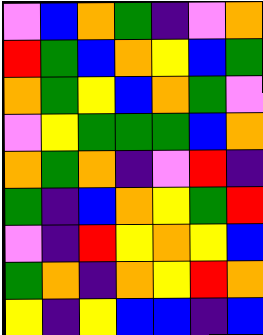[["violet", "blue", "orange", "green", "indigo", "violet", "orange"], ["red", "green", "blue", "orange", "yellow", "blue", "green"], ["orange", "green", "yellow", "blue", "orange", "green", "violet"], ["violet", "yellow", "green", "green", "green", "blue", "orange"], ["orange", "green", "orange", "indigo", "violet", "red", "indigo"], ["green", "indigo", "blue", "orange", "yellow", "green", "red"], ["violet", "indigo", "red", "yellow", "orange", "yellow", "blue"], ["green", "orange", "indigo", "orange", "yellow", "red", "orange"], ["yellow", "indigo", "yellow", "blue", "blue", "indigo", "blue"]]